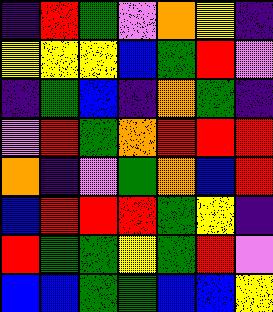[["indigo", "red", "green", "violet", "orange", "yellow", "indigo"], ["yellow", "yellow", "yellow", "blue", "green", "red", "violet"], ["indigo", "green", "blue", "indigo", "orange", "green", "indigo"], ["violet", "red", "green", "orange", "red", "red", "red"], ["orange", "indigo", "violet", "green", "orange", "blue", "red"], ["blue", "red", "red", "red", "green", "yellow", "indigo"], ["red", "green", "green", "yellow", "green", "red", "violet"], ["blue", "blue", "green", "green", "blue", "blue", "yellow"]]